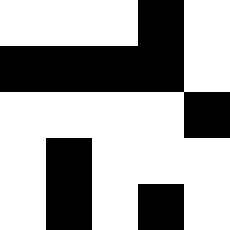[["white", "white", "white", "black", "white"], ["black", "black", "black", "black", "white"], ["white", "white", "white", "white", "black"], ["white", "black", "white", "white", "white"], ["white", "black", "white", "black", "white"]]